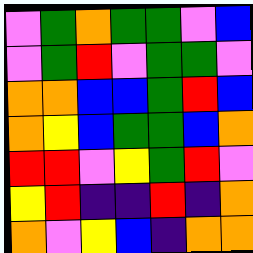[["violet", "green", "orange", "green", "green", "violet", "blue"], ["violet", "green", "red", "violet", "green", "green", "violet"], ["orange", "orange", "blue", "blue", "green", "red", "blue"], ["orange", "yellow", "blue", "green", "green", "blue", "orange"], ["red", "red", "violet", "yellow", "green", "red", "violet"], ["yellow", "red", "indigo", "indigo", "red", "indigo", "orange"], ["orange", "violet", "yellow", "blue", "indigo", "orange", "orange"]]